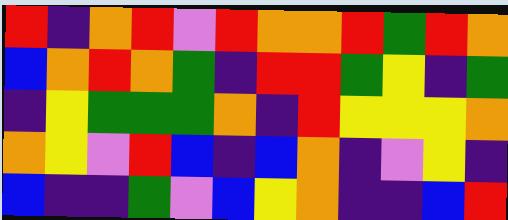[["red", "indigo", "orange", "red", "violet", "red", "orange", "orange", "red", "green", "red", "orange"], ["blue", "orange", "red", "orange", "green", "indigo", "red", "red", "green", "yellow", "indigo", "green"], ["indigo", "yellow", "green", "green", "green", "orange", "indigo", "red", "yellow", "yellow", "yellow", "orange"], ["orange", "yellow", "violet", "red", "blue", "indigo", "blue", "orange", "indigo", "violet", "yellow", "indigo"], ["blue", "indigo", "indigo", "green", "violet", "blue", "yellow", "orange", "indigo", "indigo", "blue", "red"]]